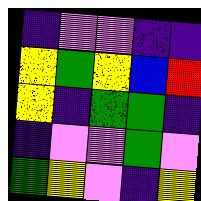[["indigo", "violet", "violet", "indigo", "indigo"], ["yellow", "green", "yellow", "blue", "red"], ["yellow", "indigo", "green", "green", "indigo"], ["indigo", "violet", "violet", "green", "violet"], ["green", "yellow", "violet", "indigo", "yellow"]]